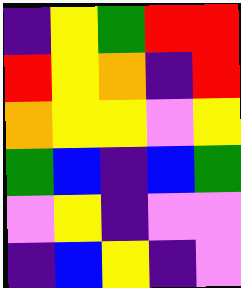[["indigo", "yellow", "green", "red", "red"], ["red", "yellow", "orange", "indigo", "red"], ["orange", "yellow", "yellow", "violet", "yellow"], ["green", "blue", "indigo", "blue", "green"], ["violet", "yellow", "indigo", "violet", "violet"], ["indigo", "blue", "yellow", "indigo", "violet"]]